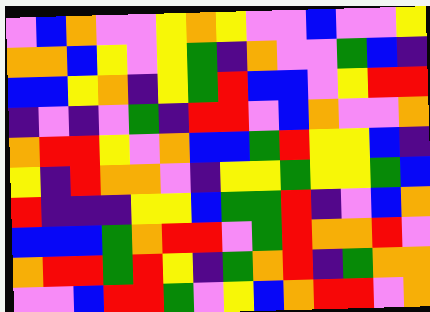[["violet", "blue", "orange", "violet", "violet", "yellow", "orange", "yellow", "violet", "violet", "blue", "violet", "violet", "yellow"], ["orange", "orange", "blue", "yellow", "violet", "yellow", "green", "indigo", "orange", "violet", "violet", "green", "blue", "indigo"], ["blue", "blue", "yellow", "orange", "indigo", "yellow", "green", "red", "blue", "blue", "violet", "yellow", "red", "red"], ["indigo", "violet", "indigo", "violet", "green", "indigo", "red", "red", "violet", "blue", "orange", "violet", "violet", "orange"], ["orange", "red", "red", "yellow", "violet", "orange", "blue", "blue", "green", "red", "yellow", "yellow", "blue", "indigo"], ["yellow", "indigo", "red", "orange", "orange", "violet", "indigo", "yellow", "yellow", "green", "yellow", "yellow", "green", "blue"], ["red", "indigo", "indigo", "indigo", "yellow", "yellow", "blue", "green", "green", "red", "indigo", "violet", "blue", "orange"], ["blue", "blue", "blue", "green", "orange", "red", "red", "violet", "green", "red", "orange", "orange", "red", "violet"], ["orange", "red", "red", "green", "red", "yellow", "indigo", "green", "orange", "red", "indigo", "green", "orange", "orange"], ["violet", "violet", "blue", "red", "red", "green", "violet", "yellow", "blue", "orange", "red", "red", "violet", "orange"]]